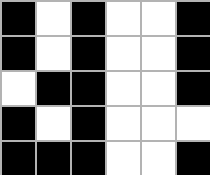[["black", "white", "black", "white", "white", "black"], ["black", "white", "black", "white", "white", "black"], ["white", "black", "black", "white", "white", "black"], ["black", "white", "black", "white", "white", "white"], ["black", "black", "black", "white", "white", "black"]]